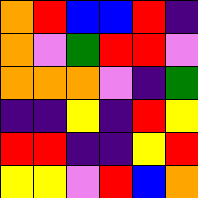[["orange", "red", "blue", "blue", "red", "indigo"], ["orange", "violet", "green", "red", "red", "violet"], ["orange", "orange", "orange", "violet", "indigo", "green"], ["indigo", "indigo", "yellow", "indigo", "red", "yellow"], ["red", "red", "indigo", "indigo", "yellow", "red"], ["yellow", "yellow", "violet", "red", "blue", "orange"]]